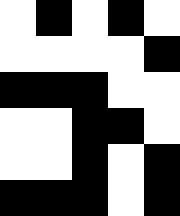[["white", "black", "white", "black", "white"], ["white", "white", "white", "white", "black"], ["black", "black", "black", "white", "white"], ["white", "white", "black", "black", "white"], ["white", "white", "black", "white", "black"], ["black", "black", "black", "white", "black"]]